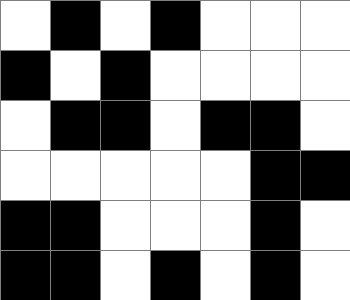[["white", "black", "white", "black", "white", "white", "white"], ["black", "white", "black", "white", "white", "white", "white"], ["white", "black", "black", "white", "black", "black", "white"], ["white", "white", "white", "white", "white", "black", "black"], ["black", "black", "white", "white", "white", "black", "white"], ["black", "black", "white", "black", "white", "black", "white"]]